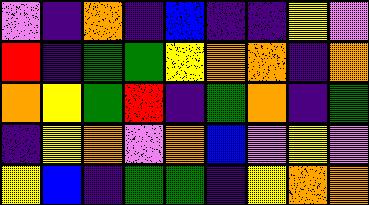[["violet", "indigo", "orange", "indigo", "blue", "indigo", "indigo", "yellow", "violet"], ["red", "indigo", "green", "green", "yellow", "orange", "orange", "indigo", "orange"], ["orange", "yellow", "green", "red", "indigo", "green", "orange", "indigo", "green"], ["indigo", "yellow", "orange", "violet", "orange", "blue", "violet", "yellow", "violet"], ["yellow", "blue", "indigo", "green", "green", "indigo", "yellow", "orange", "orange"]]